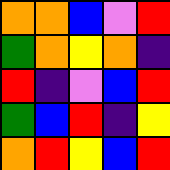[["orange", "orange", "blue", "violet", "red"], ["green", "orange", "yellow", "orange", "indigo"], ["red", "indigo", "violet", "blue", "red"], ["green", "blue", "red", "indigo", "yellow"], ["orange", "red", "yellow", "blue", "red"]]